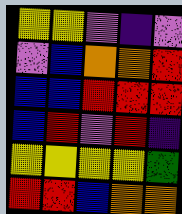[["yellow", "yellow", "violet", "indigo", "violet"], ["violet", "blue", "orange", "orange", "red"], ["blue", "blue", "red", "red", "red"], ["blue", "red", "violet", "red", "indigo"], ["yellow", "yellow", "yellow", "yellow", "green"], ["red", "red", "blue", "orange", "orange"]]